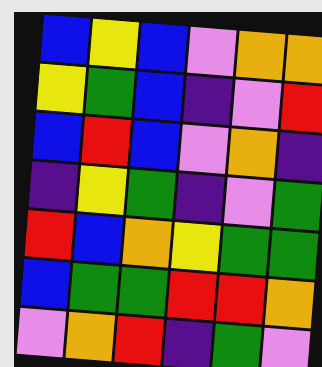[["blue", "yellow", "blue", "violet", "orange", "orange"], ["yellow", "green", "blue", "indigo", "violet", "red"], ["blue", "red", "blue", "violet", "orange", "indigo"], ["indigo", "yellow", "green", "indigo", "violet", "green"], ["red", "blue", "orange", "yellow", "green", "green"], ["blue", "green", "green", "red", "red", "orange"], ["violet", "orange", "red", "indigo", "green", "violet"]]